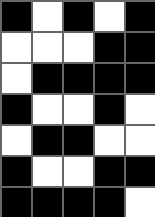[["black", "white", "black", "white", "black"], ["white", "white", "white", "black", "black"], ["white", "black", "black", "black", "black"], ["black", "white", "white", "black", "white"], ["white", "black", "black", "white", "white"], ["black", "white", "white", "black", "black"], ["black", "black", "black", "black", "white"]]